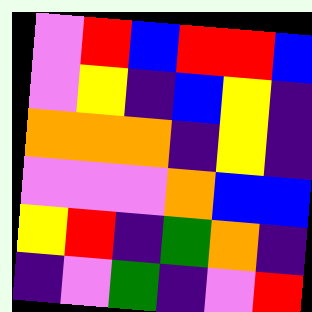[["violet", "red", "blue", "red", "red", "blue"], ["violet", "yellow", "indigo", "blue", "yellow", "indigo"], ["orange", "orange", "orange", "indigo", "yellow", "indigo"], ["violet", "violet", "violet", "orange", "blue", "blue"], ["yellow", "red", "indigo", "green", "orange", "indigo"], ["indigo", "violet", "green", "indigo", "violet", "red"]]